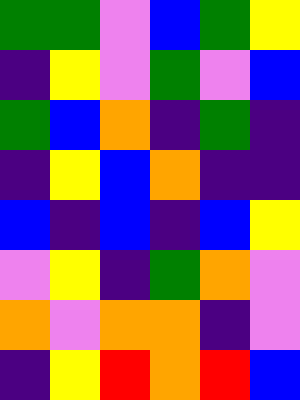[["green", "green", "violet", "blue", "green", "yellow"], ["indigo", "yellow", "violet", "green", "violet", "blue"], ["green", "blue", "orange", "indigo", "green", "indigo"], ["indigo", "yellow", "blue", "orange", "indigo", "indigo"], ["blue", "indigo", "blue", "indigo", "blue", "yellow"], ["violet", "yellow", "indigo", "green", "orange", "violet"], ["orange", "violet", "orange", "orange", "indigo", "violet"], ["indigo", "yellow", "red", "orange", "red", "blue"]]